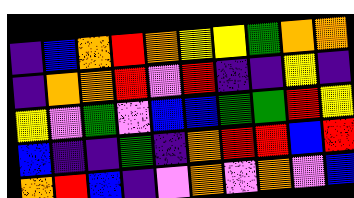[["indigo", "blue", "orange", "red", "orange", "yellow", "yellow", "green", "orange", "orange"], ["indigo", "orange", "orange", "red", "violet", "red", "indigo", "indigo", "yellow", "indigo"], ["yellow", "violet", "green", "violet", "blue", "blue", "green", "green", "red", "yellow"], ["blue", "indigo", "indigo", "green", "indigo", "orange", "red", "red", "blue", "red"], ["orange", "red", "blue", "indigo", "violet", "orange", "violet", "orange", "violet", "blue"]]